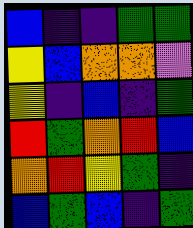[["blue", "indigo", "indigo", "green", "green"], ["yellow", "blue", "orange", "orange", "violet"], ["yellow", "indigo", "blue", "indigo", "green"], ["red", "green", "orange", "red", "blue"], ["orange", "red", "yellow", "green", "indigo"], ["blue", "green", "blue", "indigo", "green"]]